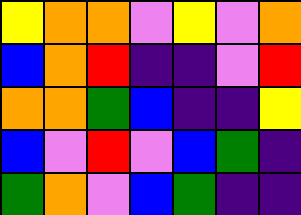[["yellow", "orange", "orange", "violet", "yellow", "violet", "orange"], ["blue", "orange", "red", "indigo", "indigo", "violet", "red"], ["orange", "orange", "green", "blue", "indigo", "indigo", "yellow"], ["blue", "violet", "red", "violet", "blue", "green", "indigo"], ["green", "orange", "violet", "blue", "green", "indigo", "indigo"]]